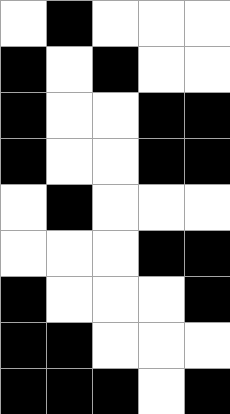[["white", "black", "white", "white", "white"], ["black", "white", "black", "white", "white"], ["black", "white", "white", "black", "black"], ["black", "white", "white", "black", "black"], ["white", "black", "white", "white", "white"], ["white", "white", "white", "black", "black"], ["black", "white", "white", "white", "black"], ["black", "black", "white", "white", "white"], ["black", "black", "black", "white", "black"]]